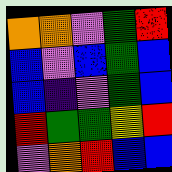[["orange", "orange", "violet", "green", "red"], ["blue", "violet", "blue", "green", "blue"], ["blue", "indigo", "violet", "green", "blue"], ["red", "green", "green", "yellow", "red"], ["violet", "orange", "red", "blue", "blue"]]